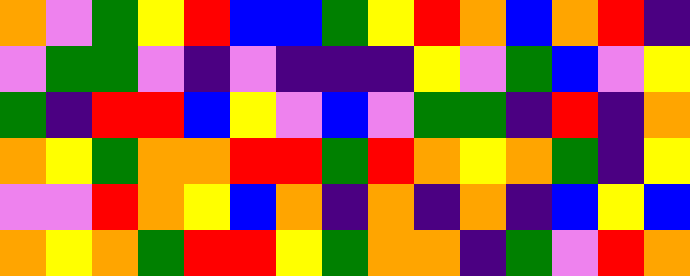[["orange", "violet", "green", "yellow", "red", "blue", "blue", "green", "yellow", "red", "orange", "blue", "orange", "red", "indigo"], ["violet", "green", "green", "violet", "indigo", "violet", "indigo", "indigo", "indigo", "yellow", "violet", "green", "blue", "violet", "yellow"], ["green", "indigo", "red", "red", "blue", "yellow", "violet", "blue", "violet", "green", "green", "indigo", "red", "indigo", "orange"], ["orange", "yellow", "green", "orange", "orange", "red", "red", "green", "red", "orange", "yellow", "orange", "green", "indigo", "yellow"], ["violet", "violet", "red", "orange", "yellow", "blue", "orange", "indigo", "orange", "indigo", "orange", "indigo", "blue", "yellow", "blue"], ["orange", "yellow", "orange", "green", "red", "red", "yellow", "green", "orange", "orange", "indigo", "green", "violet", "red", "orange"]]